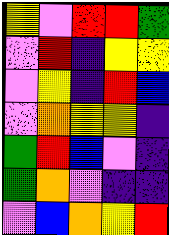[["yellow", "violet", "red", "red", "green"], ["violet", "red", "indigo", "yellow", "yellow"], ["violet", "yellow", "indigo", "red", "blue"], ["violet", "orange", "yellow", "yellow", "indigo"], ["green", "red", "blue", "violet", "indigo"], ["green", "orange", "violet", "indigo", "indigo"], ["violet", "blue", "orange", "yellow", "red"]]